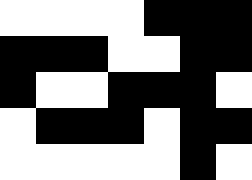[["white", "white", "white", "white", "black", "black", "black"], ["black", "black", "black", "white", "white", "black", "black"], ["black", "white", "white", "black", "black", "black", "white"], ["white", "black", "black", "black", "white", "black", "black"], ["white", "white", "white", "white", "white", "black", "white"]]